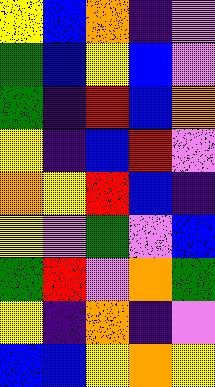[["yellow", "blue", "orange", "indigo", "violet"], ["green", "blue", "yellow", "blue", "violet"], ["green", "indigo", "red", "blue", "orange"], ["yellow", "indigo", "blue", "red", "violet"], ["orange", "yellow", "red", "blue", "indigo"], ["yellow", "violet", "green", "violet", "blue"], ["green", "red", "violet", "orange", "green"], ["yellow", "indigo", "orange", "indigo", "violet"], ["blue", "blue", "yellow", "orange", "yellow"]]